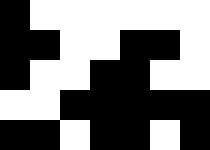[["black", "white", "white", "white", "white", "white", "white"], ["black", "black", "white", "white", "black", "black", "white"], ["black", "white", "white", "black", "black", "white", "white"], ["white", "white", "black", "black", "black", "black", "black"], ["black", "black", "white", "black", "black", "white", "black"]]